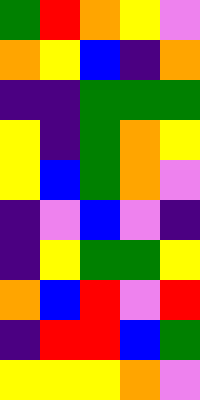[["green", "red", "orange", "yellow", "violet"], ["orange", "yellow", "blue", "indigo", "orange"], ["indigo", "indigo", "green", "green", "green"], ["yellow", "indigo", "green", "orange", "yellow"], ["yellow", "blue", "green", "orange", "violet"], ["indigo", "violet", "blue", "violet", "indigo"], ["indigo", "yellow", "green", "green", "yellow"], ["orange", "blue", "red", "violet", "red"], ["indigo", "red", "red", "blue", "green"], ["yellow", "yellow", "yellow", "orange", "violet"]]